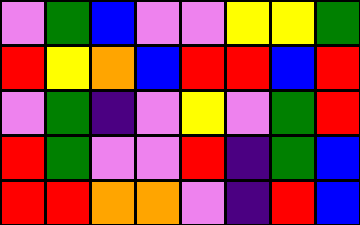[["violet", "green", "blue", "violet", "violet", "yellow", "yellow", "green"], ["red", "yellow", "orange", "blue", "red", "red", "blue", "red"], ["violet", "green", "indigo", "violet", "yellow", "violet", "green", "red"], ["red", "green", "violet", "violet", "red", "indigo", "green", "blue"], ["red", "red", "orange", "orange", "violet", "indigo", "red", "blue"]]